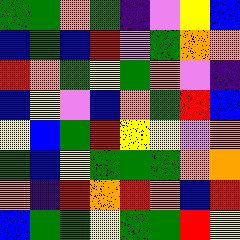[["green", "green", "orange", "green", "indigo", "violet", "yellow", "blue"], ["blue", "green", "blue", "red", "violet", "green", "orange", "orange"], ["red", "orange", "green", "yellow", "green", "orange", "violet", "indigo"], ["blue", "yellow", "violet", "blue", "orange", "green", "red", "blue"], ["yellow", "blue", "green", "red", "yellow", "yellow", "violet", "orange"], ["green", "blue", "yellow", "green", "green", "green", "orange", "orange"], ["orange", "indigo", "red", "orange", "red", "orange", "blue", "red"], ["blue", "green", "green", "yellow", "green", "green", "red", "yellow"]]